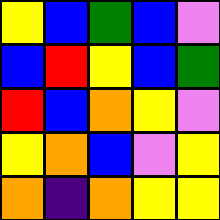[["yellow", "blue", "green", "blue", "violet"], ["blue", "red", "yellow", "blue", "green"], ["red", "blue", "orange", "yellow", "violet"], ["yellow", "orange", "blue", "violet", "yellow"], ["orange", "indigo", "orange", "yellow", "yellow"]]